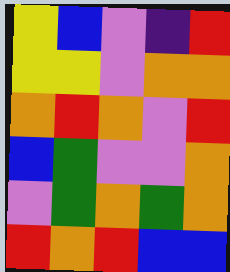[["yellow", "blue", "violet", "indigo", "red"], ["yellow", "yellow", "violet", "orange", "orange"], ["orange", "red", "orange", "violet", "red"], ["blue", "green", "violet", "violet", "orange"], ["violet", "green", "orange", "green", "orange"], ["red", "orange", "red", "blue", "blue"]]